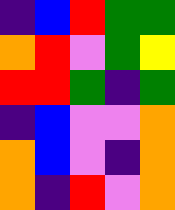[["indigo", "blue", "red", "green", "green"], ["orange", "red", "violet", "green", "yellow"], ["red", "red", "green", "indigo", "green"], ["indigo", "blue", "violet", "violet", "orange"], ["orange", "blue", "violet", "indigo", "orange"], ["orange", "indigo", "red", "violet", "orange"]]